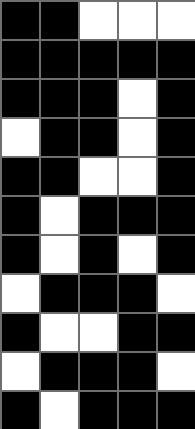[["black", "black", "white", "white", "white"], ["black", "black", "black", "black", "black"], ["black", "black", "black", "white", "black"], ["white", "black", "black", "white", "black"], ["black", "black", "white", "white", "black"], ["black", "white", "black", "black", "black"], ["black", "white", "black", "white", "black"], ["white", "black", "black", "black", "white"], ["black", "white", "white", "black", "black"], ["white", "black", "black", "black", "white"], ["black", "white", "black", "black", "black"]]